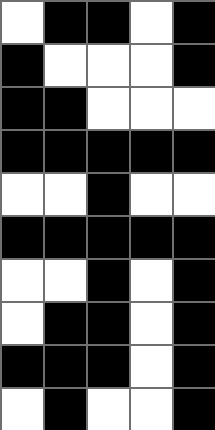[["white", "black", "black", "white", "black"], ["black", "white", "white", "white", "black"], ["black", "black", "white", "white", "white"], ["black", "black", "black", "black", "black"], ["white", "white", "black", "white", "white"], ["black", "black", "black", "black", "black"], ["white", "white", "black", "white", "black"], ["white", "black", "black", "white", "black"], ["black", "black", "black", "white", "black"], ["white", "black", "white", "white", "black"]]